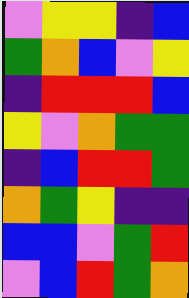[["violet", "yellow", "yellow", "indigo", "blue"], ["green", "orange", "blue", "violet", "yellow"], ["indigo", "red", "red", "red", "blue"], ["yellow", "violet", "orange", "green", "green"], ["indigo", "blue", "red", "red", "green"], ["orange", "green", "yellow", "indigo", "indigo"], ["blue", "blue", "violet", "green", "red"], ["violet", "blue", "red", "green", "orange"]]